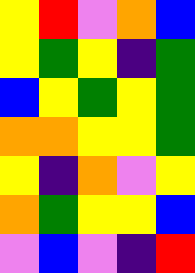[["yellow", "red", "violet", "orange", "blue"], ["yellow", "green", "yellow", "indigo", "green"], ["blue", "yellow", "green", "yellow", "green"], ["orange", "orange", "yellow", "yellow", "green"], ["yellow", "indigo", "orange", "violet", "yellow"], ["orange", "green", "yellow", "yellow", "blue"], ["violet", "blue", "violet", "indigo", "red"]]